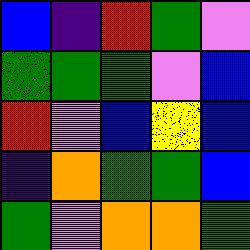[["blue", "indigo", "red", "green", "violet"], ["green", "green", "green", "violet", "blue"], ["red", "violet", "blue", "yellow", "blue"], ["indigo", "orange", "green", "green", "blue"], ["green", "violet", "orange", "orange", "green"]]